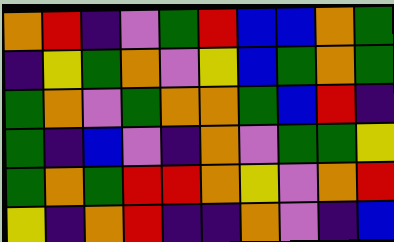[["orange", "red", "indigo", "violet", "green", "red", "blue", "blue", "orange", "green"], ["indigo", "yellow", "green", "orange", "violet", "yellow", "blue", "green", "orange", "green"], ["green", "orange", "violet", "green", "orange", "orange", "green", "blue", "red", "indigo"], ["green", "indigo", "blue", "violet", "indigo", "orange", "violet", "green", "green", "yellow"], ["green", "orange", "green", "red", "red", "orange", "yellow", "violet", "orange", "red"], ["yellow", "indigo", "orange", "red", "indigo", "indigo", "orange", "violet", "indigo", "blue"]]